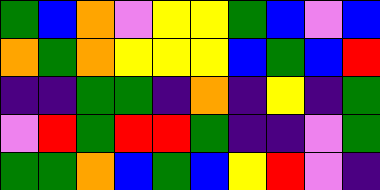[["green", "blue", "orange", "violet", "yellow", "yellow", "green", "blue", "violet", "blue"], ["orange", "green", "orange", "yellow", "yellow", "yellow", "blue", "green", "blue", "red"], ["indigo", "indigo", "green", "green", "indigo", "orange", "indigo", "yellow", "indigo", "green"], ["violet", "red", "green", "red", "red", "green", "indigo", "indigo", "violet", "green"], ["green", "green", "orange", "blue", "green", "blue", "yellow", "red", "violet", "indigo"]]